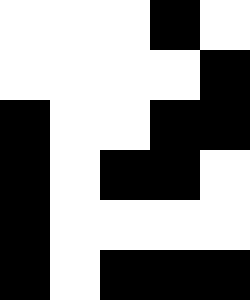[["white", "white", "white", "black", "white"], ["white", "white", "white", "white", "black"], ["black", "white", "white", "black", "black"], ["black", "white", "black", "black", "white"], ["black", "white", "white", "white", "white"], ["black", "white", "black", "black", "black"]]